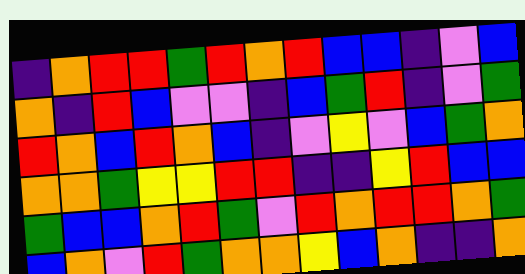[["indigo", "orange", "red", "red", "green", "red", "orange", "red", "blue", "blue", "indigo", "violet", "blue"], ["orange", "indigo", "red", "blue", "violet", "violet", "indigo", "blue", "green", "red", "indigo", "violet", "green"], ["red", "orange", "blue", "red", "orange", "blue", "indigo", "violet", "yellow", "violet", "blue", "green", "orange"], ["orange", "orange", "green", "yellow", "yellow", "red", "red", "indigo", "indigo", "yellow", "red", "blue", "blue"], ["green", "blue", "blue", "orange", "red", "green", "violet", "red", "orange", "red", "red", "orange", "green"], ["blue", "orange", "violet", "red", "green", "orange", "orange", "yellow", "blue", "orange", "indigo", "indigo", "orange"]]